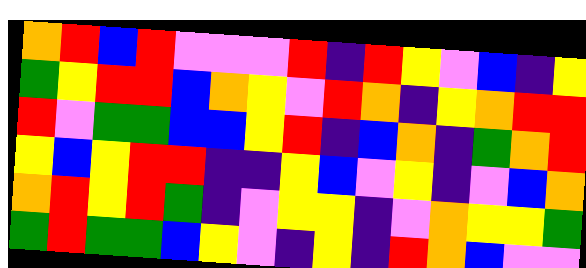[["orange", "red", "blue", "red", "violet", "violet", "violet", "red", "indigo", "red", "yellow", "violet", "blue", "indigo", "yellow"], ["green", "yellow", "red", "red", "blue", "orange", "yellow", "violet", "red", "orange", "indigo", "yellow", "orange", "red", "red"], ["red", "violet", "green", "green", "blue", "blue", "yellow", "red", "indigo", "blue", "orange", "indigo", "green", "orange", "red"], ["yellow", "blue", "yellow", "red", "red", "indigo", "indigo", "yellow", "blue", "violet", "yellow", "indigo", "violet", "blue", "orange"], ["orange", "red", "yellow", "red", "green", "indigo", "violet", "yellow", "yellow", "indigo", "violet", "orange", "yellow", "yellow", "green"], ["green", "red", "green", "green", "blue", "yellow", "violet", "indigo", "yellow", "indigo", "red", "orange", "blue", "violet", "violet"]]